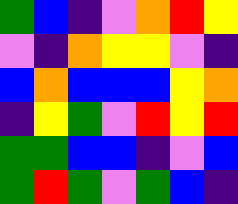[["green", "blue", "indigo", "violet", "orange", "red", "yellow"], ["violet", "indigo", "orange", "yellow", "yellow", "violet", "indigo"], ["blue", "orange", "blue", "blue", "blue", "yellow", "orange"], ["indigo", "yellow", "green", "violet", "red", "yellow", "red"], ["green", "green", "blue", "blue", "indigo", "violet", "blue"], ["green", "red", "green", "violet", "green", "blue", "indigo"]]